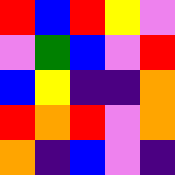[["red", "blue", "red", "yellow", "violet"], ["violet", "green", "blue", "violet", "red"], ["blue", "yellow", "indigo", "indigo", "orange"], ["red", "orange", "red", "violet", "orange"], ["orange", "indigo", "blue", "violet", "indigo"]]